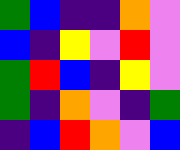[["green", "blue", "indigo", "indigo", "orange", "violet"], ["blue", "indigo", "yellow", "violet", "red", "violet"], ["green", "red", "blue", "indigo", "yellow", "violet"], ["green", "indigo", "orange", "violet", "indigo", "green"], ["indigo", "blue", "red", "orange", "violet", "blue"]]